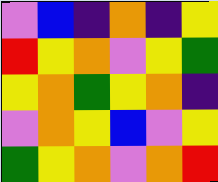[["violet", "blue", "indigo", "orange", "indigo", "yellow"], ["red", "yellow", "orange", "violet", "yellow", "green"], ["yellow", "orange", "green", "yellow", "orange", "indigo"], ["violet", "orange", "yellow", "blue", "violet", "yellow"], ["green", "yellow", "orange", "violet", "orange", "red"]]